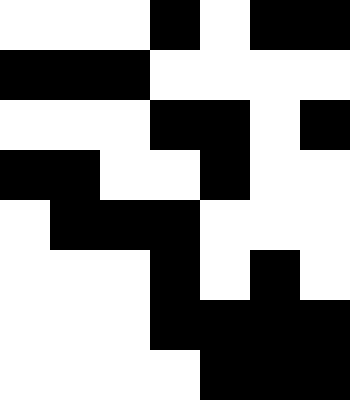[["white", "white", "white", "black", "white", "black", "black"], ["black", "black", "black", "white", "white", "white", "white"], ["white", "white", "white", "black", "black", "white", "black"], ["black", "black", "white", "white", "black", "white", "white"], ["white", "black", "black", "black", "white", "white", "white"], ["white", "white", "white", "black", "white", "black", "white"], ["white", "white", "white", "black", "black", "black", "black"], ["white", "white", "white", "white", "black", "black", "black"]]